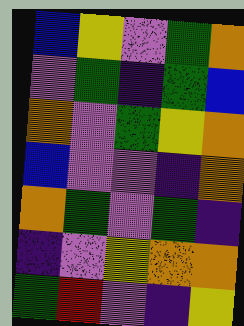[["blue", "yellow", "violet", "green", "orange"], ["violet", "green", "indigo", "green", "blue"], ["orange", "violet", "green", "yellow", "orange"], ["blue", "violet", "violet", "indigo", "orange"], ["orange", "green", "violet", "green", "indigo"], ["indigo", "violet", "yellow", "orange", "orange"], ["green", "red", "violet", "indigo", "yellow"]]